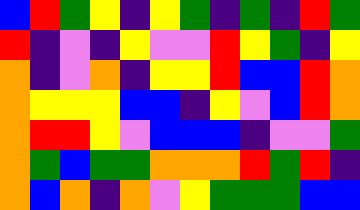[["blue", "red", "green", "yellow", "indigo", "yellow", "green", "indigo", "green", "indigo", "red", "green"], ["red", "indigo", "violet", "indigo", "yellow", "violet", "violet", "red", "yellow", "green", "indigo", "yellow"], ["orange", "indigo", "violet", "orange", "indigo", "yellow", "yellow", "red", "blue", "blue", "red", "orange"], ["orange", "yellow", "yellow", "yellow", "blue", "blue", "indigo", "yellow", "violet", "blue", "red", "orange"], ["orange", "red", "red", "yellow", "violet", "blue", "blue", "blue", "indigo", "violet", "violet", "green"], ["orange", "green", "blue", "green", "green", "orange", "orange", "orange", "red", "green", "red", "indigo"], ["orange", "blue", "orange", "indigo", "orange", "violet", "yellow", "green", "green", "green", "blue", "blue"]]